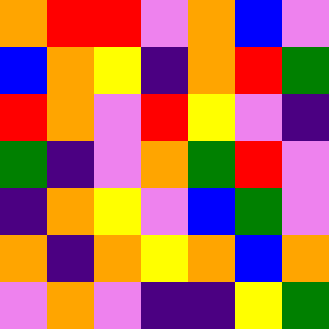[["orange", "red", "red", "violet", "orange", "blue", "violet"], ["blue", "orange", "yellow", "indigo", "orange", "red", "green"], ["red", "orange", "violet", "red", "yellow", "violet", "indigo"], ["green", "indigo", "violet", "orange", "green", "red", "violet"], ["indigo", "orange", "yellow", "violet", "blue", "green", "violet"], ["orange", "indigo", "orange", "yellow", "orange", "blue", "orange"], ["violet", "orange", "violet", "indigo", "indigo", "yellow", "green"]]